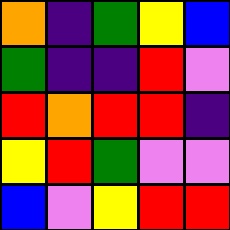[["orange", "indigo", "green", "yellow", "blue"], ["green", "indigo", "indigo", "red", "violet"], ["red", "orange", "red", "red", "indigo"], ["yellow", "red", "green", "violet", "violet"], ["blue", "violet", "yellow", "red", "red"]]